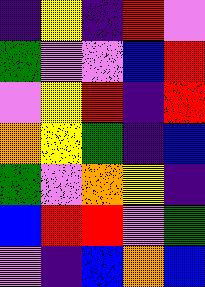[["indigo", "yellow", "indigo", "red", "violet"], ["green", "violet", "violet", "blue", "red"], ["violet", "yellow", "red", "indigo", "red"], ["orange", "yellow", "green", "indigo", "blue"], ["green", "violet", "orange", "yellow", "indigo"], ["blue", "red", "red", "violet", "green"], ["violet", "indigo", "blue", "orange", "blue"]]